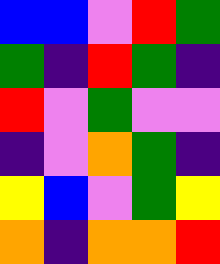[["blue", "blue", "violet", "red", "green"], ["green", "indigo", "red", "green", "indigo"], ["red", "violet", "green", "violet", "violet"], ["indigo", "violet", "orange", "green", "indigo"], ["yellow", "blue", "violet", "green", "yellow"], ["orange", "indigo", "orange", "orange", "red"]]